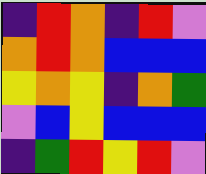[["indigo", "red", "orange", "indigo", "red", "violet"], ["orange", "red", "orange", "blue", "blue", "blue"], ["yellow", "orange", "yellow", "indigo", "orange", "green"], ["violet", "blue", "yellow", "blue", "blue", "blue"], ["indigo", "green", "red", "yellow", "red", "violet"]]